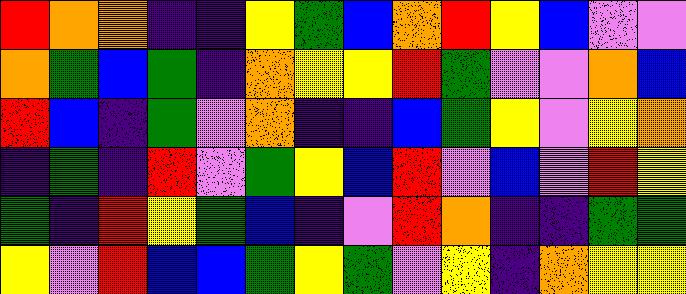[["red", "orange", "orange", "indigo", "indigo", "yellow", "green", "blue", "orange", "red", "yellow", "blue", "violet", "violet"], ["orange", "green", "blue", "green", "indigo", "orange", "yellow", "yellow", "red", "green", "violet", "violet", "orange", "blue"], ["red", "blue", "indigo", "green", "violet", "orange", "indigo", "indigo", "blue", "green", "yellow", "violet", "yellow", "orange"], ["indigo", "green", "indigo", "red", "violet", "green", "yellow", "blue", "red", "violet", "blue", "violet", "red", "yellow"], ["green", "indigo", "red", "yellow", "green", "blue", "indigo", "violet", "red", "orange", "indigo", "indigo", "green", "green"], ["yellow", "violet", "red", "blue", "blue", "green", "yellow", "green", "violet", "yellow", "indigo", "orange", "yellow", "yellow"]]